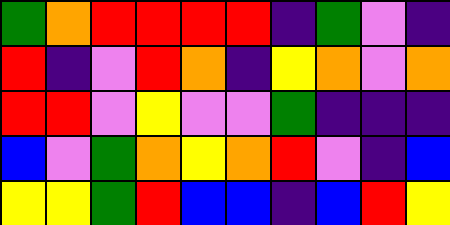[["green", "orange", "red", "red", "red", "red", "indigo", "green", "violet", "indigo"], ["red", "indigo", "violet", "red", "orange", "indigo", "yellow", "orange", "violet", "orange"], ["red", "red", "violet", "yellow", "violet", "violet", "green", "indigo", "indigo", "indigo"], ["blue", "violet", "green", "orange", "yellow", "orange", "red", "violet", "indigo", "blue"], ["yellow", "yellow", "green", "red", "blue", "blue", "indigo", "blue", "red", "yellow"]]